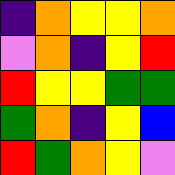[["indigo", "orange", "yellow", "yellow", "orange"], ["violet", "orange", "indigo", "yellow", "red"], ["red", "yellow", "yellow", "green", "green"], ["green", "orange", "indigo", "yellow", "blue"], ["red", "green", "orange", "yellow", "violet"]]